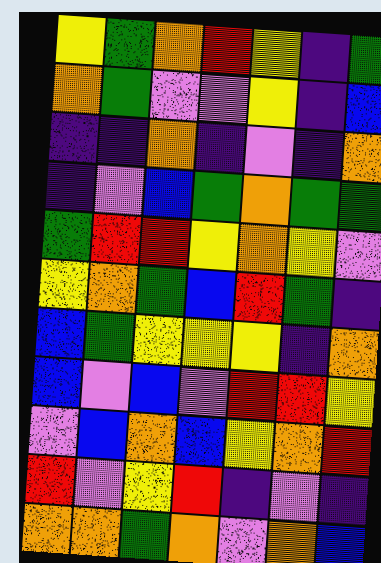[["yellow", "green", "orange", "red", "yellow", "indigo", "green"], ["orange", "green", "violet", "violet", "yellow", "indigo", "blue"], ["indigo", "indigo", "orange", "indigo", "violet", "indigo", "orange"], ["indigo", "violet", "blue", "green", "orange", "green", "green"], ["green", "red", "red", "yellow", "orange", "yellow", "violet"], ["yellow", "orange", "green", "blue", "red", "green", "indigo"], ["blue", "green", "yellow", "yellow", "yellow", "indigo", "orange"], ["blue", "violet", "blue", "violet", "red", "red", "yellow"], ["violet", "blue", "orange", "blue", "yellow", "orange", "red"], ["red", "violet", "yellow", "red", "indigo", "violet", "indigo"], ["orange", "orange", "green", "orange", "violet", "orange", "blue"]]